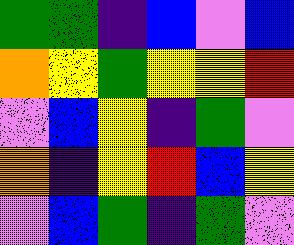[["green", "green", "indigo", "blue", "violet", "blue"], ["orange", "yellow", "green", "yellow", "yellow", "red"], ["violet", "blue", "yellow", "indigo", "green", "violet"], ["orange", "indigo", "yellow", "red", "blue", "yellow"], ["violet", "blue", "green", "indigo", "green", "violet"]]